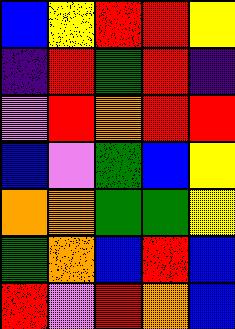[["blue", "yellow", "red", "red", "yellow"], ["indigo", "red", "green", "red", "indigo"], ["violet", "red", "orange", "red", "red"], ["blue", "violet", "green", "blue", "yellow"], ["orange", "orange", "green", "green", "yellow"], ["green", "orange", "blue", "red", "blue"], ["red", "violet", "red", "orange", "blue"]]